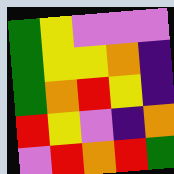[["green", "yellow", "violet", "violet", "violet"], ["green", "yellow", "yellow", "orange", "indigo"], ["green", "orange", "red", "yellow", "indigo"], ["red", "yellow", "violet", "indigo", "orange"], ["violet", "red", "orange", "red", "green"]]